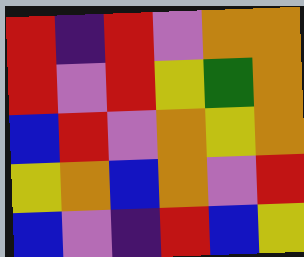[["red", "indigo", "red", "violet", "orange", "orange"], ["red", "violet", "red", "yellow", "green", "orange"], ["blue", "red", "violet", "orange", "yellow", "orange"], ["yellow", "orange", "blue", "orange", "violet", "red"], ["blue", "violet", "indigo", "red", "blue", "yellow"]]